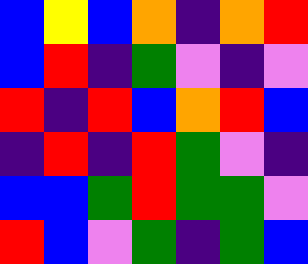[["blue", "yellow", "blue", "orange", "indigo", "orange", "red"], ["blue", "red", "indigo", "green", "violet", "indigo", "violet"], ["red", "indigo", "red", "blue", "orange", "red", "blue"], ["indigo", "red", "indigo", "red", "green", "violet", "indigo"], ["blue", "blue", "green", "red", "green", "green", "violet"], ["red", "blue", "violet", "green", "indigo", "green", "blue"]]